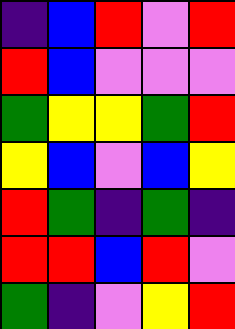[["indigo", "blue", "red", "violet", "red"], ["red", "blue", "violet", "violet", "violet"], ["green", "yellow", "yellow", "green", "red"], ["yellow", "blue", "violet", "blue", "yellow"], ["red", "green", "indigo", "green", "indigo"], ["red", "red", "blue", "red", "violet"], ["green", "indigo", "violet", "yellow", "red"]]